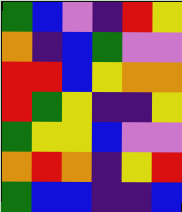[["green", "blue", "violet", "indigo", "red", "yellow"], ["orange", "indigo", "blue", "green", "violet", "violet"], ["red", "red", "blue", "yellow", "orange", "orange"], ["red", "green", "yellow", "indigo", "indigo", "yellow"], ["green", "yellow", "yellow", "blue", "violet", "violet"], ["orange", "red", "orange", "indigo", "yellow", "red"], ["green", "blue", "blue", "indigo", "indigo", "blue"]]